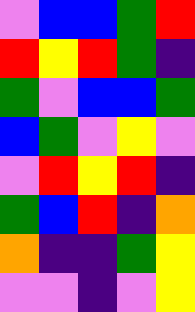[["violet", "blue", "blue", "green", "red"], ["red", "yellow", "red", "green", "indigo"], ["green", "violet", "blue", "blue", "green"], ["blue", "green", "violet", "yellow", "violet"], ["violet", "red", "yellow", "red", "indigo"], ["green", "blue", "red", "indigo", "orange"], ["orange", "indigo", "indigo", "green", "yellow"], ["violet", "violet", "indigo", "violet", "yellow"]]